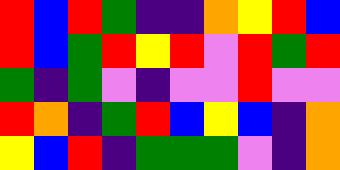[["red", "blue", "red", "green", "indigo", "indigo", "orange", "yellow", "red", "blue"], ["red", "blue", "green", "red", "yellow", "red", "violet", "red", "green", "red"], ["green", "indigo", "green", "violet", "indigo", "violet", "violet", "red", "violet", "violet"], ["red", "orange", "indigo", "green", "red", "blue", "yellow", "blue", "indigo", "orange"], ["yellow", "blue", "red", "indigo", "green", "green", "green", "violet", "indigo", "orange"]]